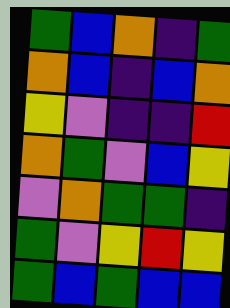[["green", "blue", "orange", "indigo", "green"], ["orange", "blue", "indigo", "blue", "orange"], ["yellow", "violet", "indigo", "indigo", "red"], ["orange", "green", "violet", "blue", "yellow"], ["violet", "orange", "green", "green", "indigo"], ["green", "violet", "yellow", "red", "yellow"], ["green", "blue", "green", "blue", "blue"]]